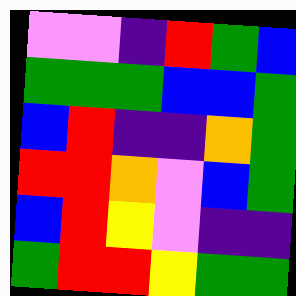[["violet", "violet", "indigo", "red", "green", "blue"], ["green", "green", "green", "blue", "blue", "green"], ["blue", "red", "indigo", "indigo", "orange", "green"], ["red", "red", "orange", "violet", "blue", "green"], ["blue", "red", "yellow", "violet", "indigo", "indigo"], ["green", "red", "red", "yellow", "green", "green"]]